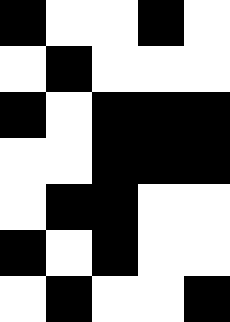[["black", "white", "white", "black", "white"], ["white", "black", "white", "white", "white"], ["black", "white", "black", "black", "black"], ["white", "white", "black", "black", "black"], ["white", "black", "black", "white", "white"], ["black", "white", "black", "white", "white"], ["white", "black", "white", "white", "black"]]